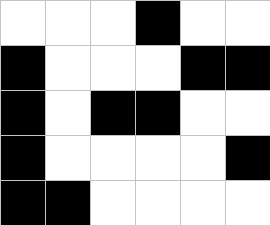[["white", "white", "white", "black", "white", "white"], ["black", "white", "white", "white", "black", "black"], ["black", "white", "black", "black", "white", "white"], ["black", "white", "white", "white", "white", "black"], ["black", "black", "white", "white", "white", "white"]]